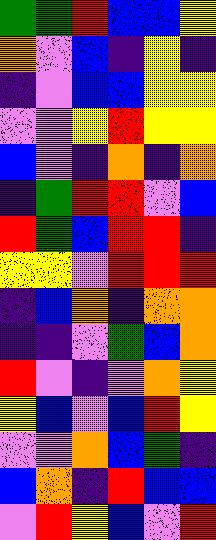[["green", "green", "red", "blue", "blue", "yellow"], ["orange", "violet", "blue", "indigo", "yellow", "indigo"], ["indigo", "violet", "blue", "blue", "yellow", "yellow"], ["violet", "violet", "yellow", "red", "yellow", "yellow"], ["blue", "violet", "indigo", "orange", "indigo", "orange"], ["indigo", "green", "red", "red", "violet", "blue"], ["red", "green", "blue", "red", "red", "indigo"], ["yellow", "yellow", "violet", "red", "red", "red"], ["indigo", "blue", "orange", "indigo", "orange", "orange"], ["indigo", "indigo", "violet", "green", "blue", "orange"], ["red", "violet", "indigo", "violet", "orange", "yellow"], ["yellow", "blue", "violet", "blue", "red", "yellow"], ["violet", "violet", "orange", "blue", "green", "indigo"], ["blue", "orange", "indigo", "red", "blue", "blue"], ["violet", "red", "yellow", "blue", "violet", "red"]]